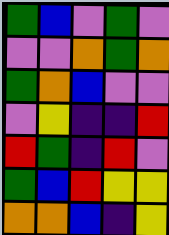[["green", "blue", "violet", "green", "violet"], ["violet", "violet", "orange", "green", "orange"], ["green", "orange", "blue", "violet", "violet"], ["violet", "yellow", "indigo", "indigo", "red"], ["red", "green", "indigo", "red", "violet"], ["green", "blue", "red", "yellow", "yellow"], ["orange", "orange", "blue", "indigo", "yellow"]]